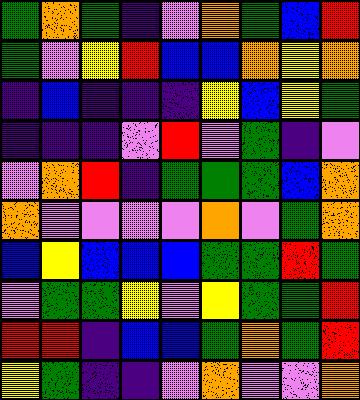[["green", "orange", "green", "indigo", "violet", "orange", "green", "blue", "red"], ["green", "violet", "yellow", "red", "blue", "blue", "orange", "yellow", "orange"], ["indigo", "blue", "indigo", "indigo", "indigo", "yellow", "blue", "yellow", "green"], ["indigo", "indigo", "indigo", "violet", "red", "violet", "green", "indigo", "violet"], ["violet", "orange", "red", "indigo", "green", "green", "green", "blue", "orange"], ["orange", "violet", "violet", "violet", "violet", "orange", "violet", "green", "orange"], ["blue", "yellow", "blue", "blue", "blue", "green", "green", "red", "green"], ["violet", "green", "green", "yellow", "violet", "yellow", "green", "green", "red"], ["red", "red", "indigo", "blue", "blue", "green", "orange", "green", "red"], ["yellow", "green", "indigo", "indigo", "violet", "orange", "violet", "violet", "orange"]]